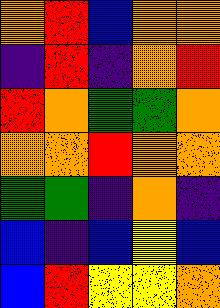[["orange", "red", "blue", "orange", "orange"], ["indigo", "red", "indigo", "orange", "red"], ["red", "orange", "green", "green", "orange"], ["orange", "orange", "red", "orange", "orange"], ["green", "green", "indigo", "orange", "indigo"], ["blue", "indigo", "blue", "yellow", "blue"], ["blue", "red", "yellow", "yellow", "orange"]]